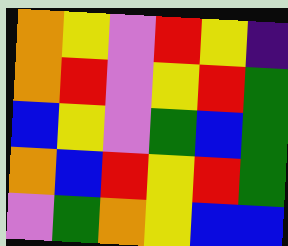[["orange", "yellow", "violet", "red", "yellow", "indigo"], ["orange", "red", "violet", "yellow", "red", "green"], ["blue", "yellow", "violet", "green", "blue", "green"], ["orange", "blue", "red", "yellow", "red", "green"], ["violet", "green", "orange", "yellow", "blue", "blue"]]